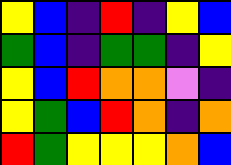[["yellow", "blue", "indigo", "red", "indigo", "yellow", "blue"], ["green", "blue", "indigo", "green", "green", "indigo", "yellow"], ["yellow", "blue", "red", "orange", "orange", "violet", "indigo"], ["yellow", "green", "blue", "red", "orange", "indigo", "orange"], ["red", "green", "yellow", "yellow", "yellow", "orange", "blue"]]